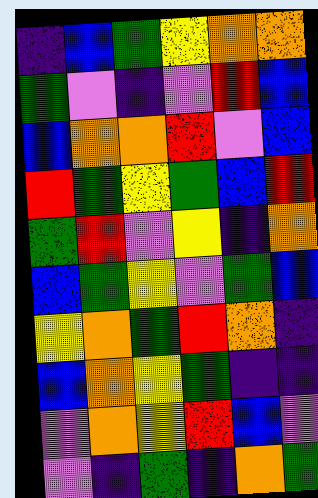[["indigo", "blue", "green", "yellow", "orange", "orange"], ["green", "violet", "indigo", "violet", "red", "blue"], ["blue", "orange", "orange", "red", "violet", "blue"], ["red", "green", "yellow", "green", "blue", "red"], ["green", "red", "violet", "yellow", "indigo", "orange"], ["blue", "green", "yellow", "violet", "green", "blue"], ["yellow", "orange", "green", "red", "orange", "indigo"], ["blue", "orange", "yellow", "green", "indigo", "indigo"], ["violet", "orange", "yellow", "red", "blue", "violet"], ["violet", "indigo", "green", "indigo", "orange", "green"]]